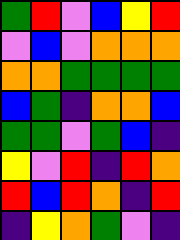[["green", "red", "violet", "blue", "yellow", "red"], ["violet", "blue", "violet", "orange", "orange", "orange"], ["orange", "orange", "green", "green", "green", "green"], ["blue", "green", "indigo", "orange", "orange", "blue"], ["green", "green", "violet", "green", "blue", "indigo"], ["yellow", "violet", "red", "indigo", "red", "orange"], ["red", "blue", "red", "orange", "indigo", "red"], ["indigo", "yellow", "orange", "green", "violet", "indigo"]]